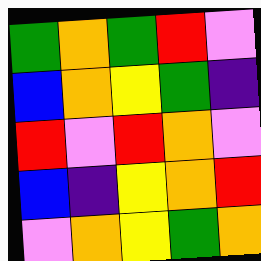[["green", "orange", "green", "red", "violet"], ["blue", "orange", "yellow", "green", "indigo"], ["red", "violet", "red", "orange", "violet"], ["blue", "indigo", "yellow", "orange", "red"], ["violet", "orange", "yellow", "green", "orange"]]